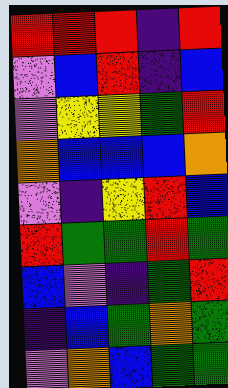[["red", "red", "red", "indigo", "red"], ["violet", "blue", "red", "indigo", "blue"], ["violet", "yellow", "yellow", "green", "red"], ["orange", "blue", "blue", "blue", "orange"], ["violet", "indigo", "yellow", "red", "blue"], ["red", "green", "green", "red", "green"], ["blue", "violet", "indigo", "green", "red"], ["indigo", "blue", "green", "orange", "green"], ["violet", "orange", "blue", "green", "green"]]